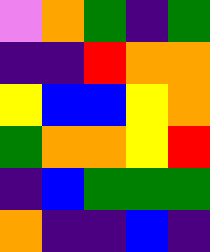[["violet", "orange", "green", "indigo", "green"], ["indigo", "indigo", "red", "orange", "orange"], ["yellow", "blue", "blue", "yellow", "orange"], ["green", "orange", "orange", "yellow", "red"], ["indigo", "blue", "green", "green", "green"], ["orange", "indigo", "indigo", "blue", "indigo"]]